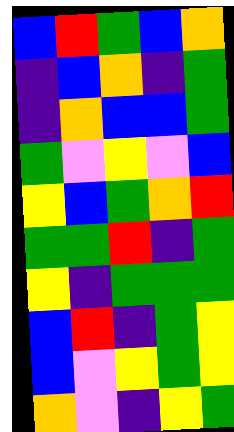[["blue", "red", "green", "blue", "orange"], ["indigo", "blue", "orange", "indigo", "green"], ["indigo", "orange", "blue", "blue", "green"], ["green", "violet", "yellow", "violet", "blue"], ["yellow", "blue", "green", "orange", "red"], ["green", "green", "red", "indigo", "green"], ["yellow", "indigo", "green", "green", "green"], ["blue", "red", "indigo", "green", "yellow"], ["blue", "violet", "yellow", "green", "yellow"], ["orange", "violet", "indigo", "yellow", "green"]]